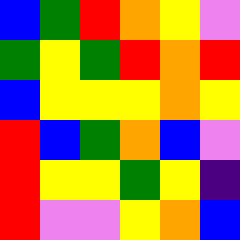[["blue", "green", "red", "orange", "yellow", "violet"], ["green", "yellow", "green", "red", "orange", "red"], ["blue", "yellow", "yellow", "yellow", "orange", "yellow"], ["red", "blue", "green", "orange", "blue", "violet"], ["red", "yellow", "yellow", "green", "yellow", "indigo"], ["red", "violet", "violet", "yellow", "orange", "blue"]]